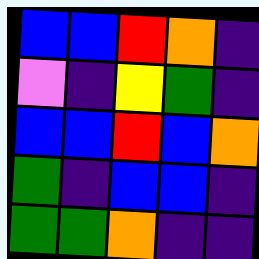[["blue", "blue", "red", "orange", "indigo"], ["violet", "indigo", "yellow", "green", "indigo"], ["blue", "blue", "red", "blue", "orange"], ["green", "indigo", "blue", "blue", "indigo"], ["green", "green", "orange", "indigo", "indigo"]]